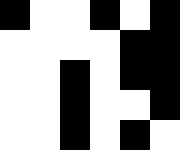[["black", "white", "white", "black", "white", "black"], ["white", "white", "white", "white", "black", "black"], ["white", "white", "black", "white", "black", "black"], ["white", "white", "black", "white", "white", "black"], ["white", "white", "black", "white", "black", "white"]]